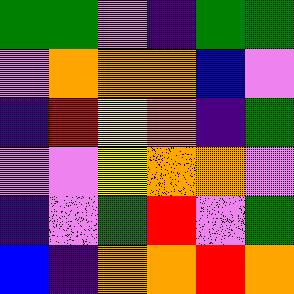[["green", "green", "violet", "indigo", "green", "green"], ["violet", "orange", "orange", "orange", "blue", "violet"], ["indigo", "red", "yellow", "orange", "indigo", "green"], ["violet", "violet", "yellow", "orange", "orange", "violet"], ["indigo", "violet", "green", "red", "violet", "green"], ["blue", "indigo", "orange", "orange", "red", "orange"]]